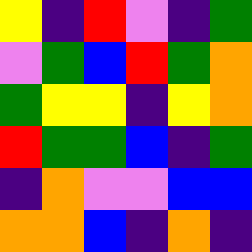[["yellow", "indigo", "red", "violet", "indigo", "green"], ["violet", "green", "blue", "red", "green", "orange"], ["green", "yellow", "yellow", "indigo", "yellow", "orange"], ["red", "green", "green", "blue", "indigo", "green"], ["indigo", "orange", "violet", "violet", "blue", "blue"], ["orange", "orange", "blue", "indigo", "orange", "indigo"]]